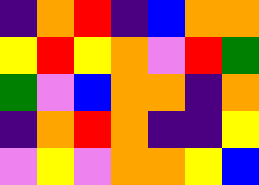[["indigo", "orange", "red", "indigo", "blue", "orange", "orange"], ["yellow", "red", "yellow", "orange", "violet", "red", "green"], ["green", "violet", "blue", "orange", "orange", "indigo", "orange"], ["indigo", "orange", "red", "orange", "indigo", "indigo", "yellow"], ["violet", "yellow", "violet", "orange", "orange", "yellow", "blue"]]